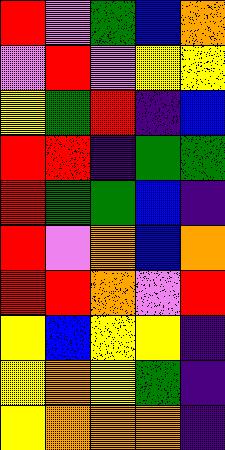[["red", "violet", "green", "blue", "orange"], ["violet", "red", "violet", "yellow", "yellow"], ["yellow", "green", "red", "indigo", "blue"], ["red", "red", "indigo", "green", "green"], ["red", "green", "green", "blue", "indigo"], ["red", "violet", "orange", "blue", "orange"], ["red", "red", "orange", "violet", "red"], ["yellow", "blue", "yellow", "yellow", "indigo"], ["yellow", "orange", "yellow", "green", "indigo"], ["yellow", "orange", "orange", "orange", "indigo"]]